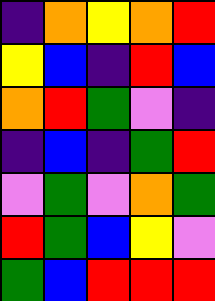[["indigo", "orange", "yellow", "orange", "red"], ["yellow", "blue", "indigo", "red", "blue"], ["orange", "red", "green", "violet", "indigo"], ["indigo", "blue", "indigo", "green", "red"], ["violet", "green", "violet", "orange", "green"], ["red", "green", "blue", "yellow", "violet"], ["green", "blue", "red", "red", "red"]]